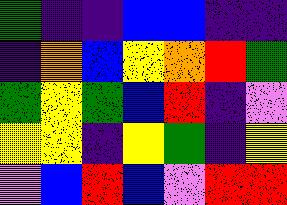[["green", "indigo", "indigo", "blue", "blue", "indigo", "indigo"], ["indigo", "orange", "blue", "yellow", "orange", "red", "green"], ["green", "yellow", "green", "blue", "red", "indigo", "violet"], ["yellow", "yellow", "indigo", "yellow", "green", "indigo", "yellow"], ["violet", "blue", "red", "blue", "violet", "red", "red"]]